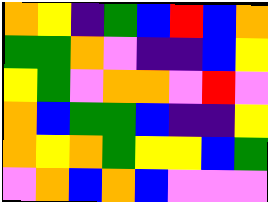[["orange", "yellow", "indigo", "green", "blue", "red", "blue", "orange"], ["green", "green", "orange", "violet", "indigo", "indigo", "blue", "yellow"], ["yellow", "green", "violet", "orange", "orange", "violet", "red", "violet"], ["orange", "blue", "green", "green", "blue", "indigo", "indigo", "yellow"], ["orange", "yellow", "orange", "green", "yellow", "yellow", "blue", "green"], ["violet", "orange", "blue", "orange", "blue", "violet", "violet", "violet"]]